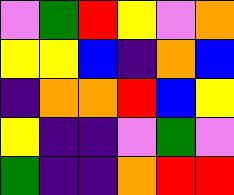[["violet", "green", "red", "yellow", "violet", "orange"], ["yellow", "yellow", "blue", "indigo", "orange", "blue"], ["indigo", "orange", "orange", "red", "blue", "yellow"], ["yellow", "indigo", "indigo", "violet", "green", "violet"], ["green", "indigo", "indigo", "orange", "red", "red"]]